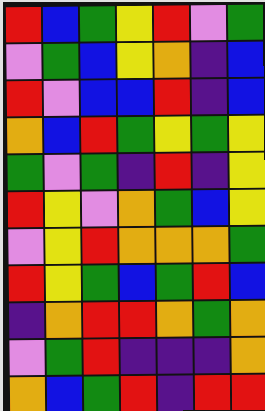[["red", "blue", "green", "yellow", "red", "violet", "green"], ["violet", "green", "blue", "yellow", "orange", "indigo", "blue"], ["red", "violet", "blue", "blue", "red", "indigo", "blue"], ["orange", "blue", "red", "green", "yellow", "green", "yellow"], ["green", "violet", "green", "indigo", "red", "indigo", "yellow"], ["red", "yellow", "violet", "orange", "green", "blue", "yellow"], ["violet", "yellow", "red", "orange", "orange", "orange", "green"], ["red", "yellow", "green", "blue", "green", "red", "blue"], ["indigo", "orange", "red", "red", "orange", "green", "orange"], ["violet", "green", "red", "indigo", "indigo", "indigo", "orange"], ["orange", "blue", "green", "red", "indigo", "red", "red"]]